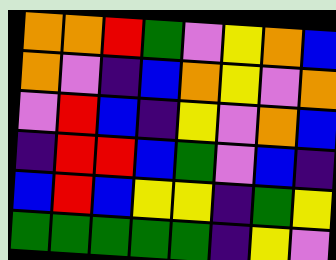[["orange", "orange", "red", "green", "violet", "yellow", "orange", "blue"], ["orange", "violet", "indigo", "blue", "orange", "yellow", "violet", "orange"], ["violet", "red", "blue", "indigo", "yellow", "violet", "orange", "blue"], ["indigo", "red", "red", "blue", "green", "violet", "blue", "indigo"], ["blue", "red", "blue", "yellow", "yellow", "indigo", "green", "yellow"], ["green", "green", "green", "green", "green", "indigo", "yellow", "violet"]]